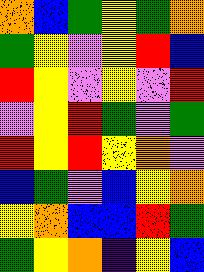[["orange", "blue", "green", "yellow", "green", "orange"], ["green", "yellow", "violet", "yellow", "red", "blue"], ["red", "yellow", "violet", "yellow", "violet", "red"], ["violet", "yellow", "red", "green", "violet", "green"], ["red", "yellow", "red", "yellow", "orange", "violet"], ["blue", "green", "violet", "blue", "yellow", "orange"], ["yellow", "orange", "blue", "blue", "red", "green"], ["green", "yellow", "orange", "indigo", "yellow", "blue"]]